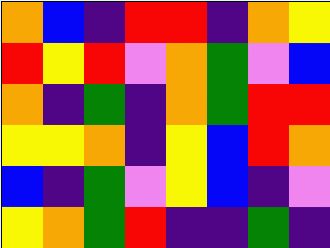[["orange", "blue", "indigo", "red", "red", "indigo", "orange", "yellow"], ["red", "yellow", "red", "violet", "orange", "green", "violet", "blue"], ["orange", "indigo", "green", "indigo", "orange", "green", "red", "red"], ["yellow", "yellow", "orange", "indigo", "yellow", "blue", "red", "orange"], ["blue", "indigo", "green", "violet", "yellow", "blue", "indigo", "violet"], ["yellow", "orange", "green", "red", "indigo", "indigo", "green", "indigo"]]